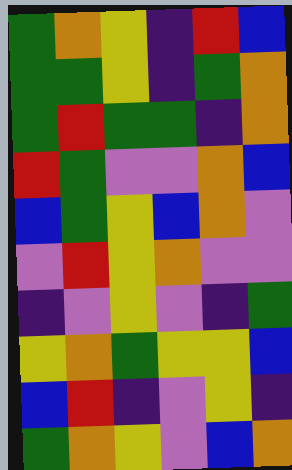[["green", "orange", "yellow", "indigo", "red", "blue"], ["green", "green", "yellow", "indigo", "green", "orange"], ["green", "red", "green", "green", "indigo", "orange"], ["red", "green", "violet", "violet", "orange", "blue"], ["blue", "green", "yellow", "blue", "orange", "violet"], ["violet", "red", "yellow", "orange", "violet", "violet"], ["indigo", "violet", "yellow", "violet", "indigo", "green"], ["yellow", "orange", "green", "yellow", "yellow", "blue"], ["blue", "red", "indigo", "violet", "yellow", "indigo"], ["green", "orange", "yellow", "violet", "blue", "orange"]]